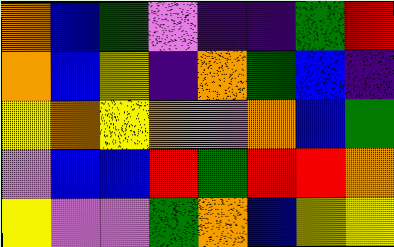[["orange", "blue", "green", "violet", "indigo", "indigo", "green", "red"], ["orange", "blue", "yellow", "indigo", "orange", "green", "blue", "indigo"], ["yellow", "orange", "yellow", "orange", "violet", "orange", "blue", "green"], ["violet", "blue", "blue", "red", "green", "red", "red", "orange"], ["yellow", "violet", "violet", "green", "orange", "blue", "yellow", "yellow"]]